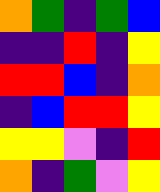[["orange", "green", "indigo", "green", "blue"], ["indigo", "indigo", "red", "indigo", "yellow"], ["red", "red", "blue", "indigo", "orange"], ["indigo", "blue", "red", "red", "yellow"], ["yellow", "yellow", "violet", "indigo", "red"], ["orange", "indigo", "green", "violet", "yellow"]]